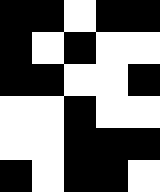[["black", "black", "white", "black", "black"], ["black", "white", "black", "white", "white"], ["black", "black", "white", "white", "black"], ["white", "white", "black", "white", "white"], ["white", "white", "black", "black", "black"], ["black", "white", "black", "black", "white"]]